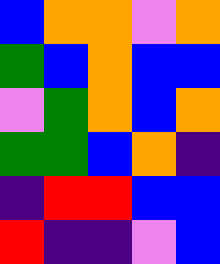[["blue", "orange", "orange", "violet", "orange"], ["green", "blue", "orange", "blue", "blue"], ["violet", "green", "orange", "blue", "orange"], ["green", "green", "blue", "orange", "indigo"], ["indigo", "red", "red", "blue", "blue"], ["red", "indigo", "indigo", "violet", "blue"]]